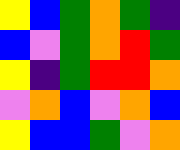[["yellow", "blue", "green", "orange", "green", "indigo"], ["blue", "violet", "green", "orange", "red", "green"], ["yellow", "indigo", "green", "red", "red", "orange"], ["violet", "orange", "blue", "violet", "orange", "blue"], ["yellow", "blue", "blue", "green", "violet", "orange"]]